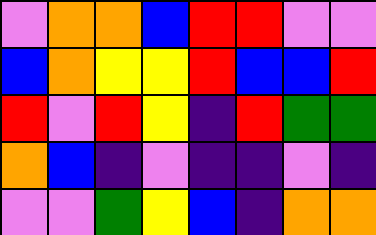[["violet", "orange", "orange", "blue", "red", "red", "violet", "violet"], ["blue", "orange", "yellow", "yellow", "red", "blue", "blue", "red"], ["red", "violet", "red", "yellow", "indigo", "red", "green", "green"], ["orange", "blue", "indigo", "violet", "indigo", "indigo", "violet", "indigo"], ["violet", "violet", "green", "yellow", "blue", "indigo", "orange", "orange"]]